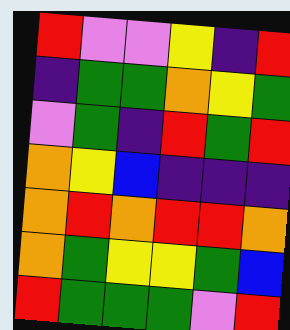[["red", "violet", "violet", "yellow", "indigo", "red"], ["indigo", "green", "green", "orange", "yellow", "green"], ["violet", "green", "indigo", "red", "green", "red"], ["orange", "yellow", "blue", "indigo", "indigo", "indigo"], ["orange", "red", "orange", "red", "red", "orange"], ["orange", "green", "yellow", "yellow", "green", "blue"], ["red", "green", "green", "green", "violet", "red"]]